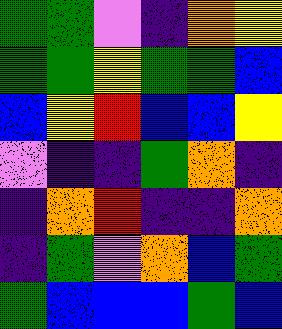[["green", "green", "violet", "indigo", "orange", "yellow"], ["green", "green", "yellow", "green", "green", "blue"], ["blue", "yellow", "red", "blue", "blue", "yellow"], ["violet", "indigo", "indigo", "green", "orange", "indigo"], ["indigo", "orange", "red", "indigo", "indigo", "orange"], ["indigo", "green", "violet", "orange", "blue", "green"], ["green", "blue", "blue", "blue", "green", "blue"]]